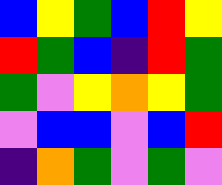[["blue", "yellow", "green", "blue", "red", "yellow"], ["red", "green", "blue", "indigo", "red", "green"], ["green", "violet", "yellow", "orange", "yellow", "green"], ["violet", "blue", "blue", "violet", "blue", "red"], ["indigo", "orange", "green", "violet", "green", "violet"]]